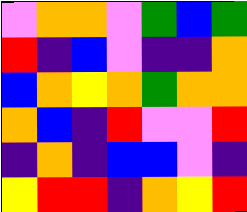[["violet", "orange", "orange", "violet", "green", "blue", "green"], ["red", "indigo", "blue", "violet", "indigo", "indigo", "orange"], ["blue", "orange", "yellow", "orange", "green", "orange", "orange"], ["orange", "blue", "indigo", "red", "violet", "violet", "red"], ["indigo", "orange", "indigo", "blue", "blue", "violet", "indigo"], ["yellow", "red", "red", "indigo", "orange", "yellow", "red"]]